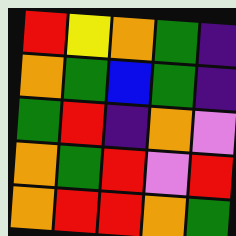[["red", "yellow", "orange", "green", "indigo"], ["orange", "green", "blue", "green", "indigo"], ["green", "red", "indigo", "orange", "violet"], ["orange", "green", "red", "violet", "red"], ["orange", "red", "red", "orange", "green"]]